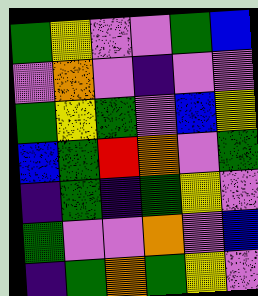[["green", "yellow", "violet", "violet", "green", "blue"], ["violet", "orange", "violet", "indigo", "violet", "violet"], ["green", "yellow", "green", "violet", "blue", "yellow"], ["blue", "green", "red", "orange", "violet", "green"], ["indigo", "green", "indigo", "green", "yellow", "violet"], ["green", "violet", "violet", "orange", "violet", "blue"], ["indigo", "green", "orange", "green", "yellow", "violet"]]